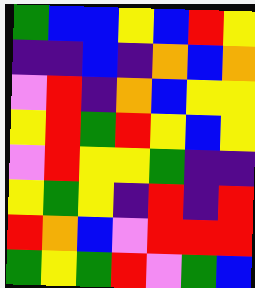[["green", "blue", "blue", "yellow", "blue", "red", "yellow"], ["indigo", "indigo", "blue", "indigo", "orange", "blue", "orange"], ["violet", "red", "indigo", "orange", "blue", "yellow", "yellow"], ["yellow", "red", "green", "red", "yellow", "blue", "yellow"], ["violet", "red", "yellow", "yellow", "green", "indigo", "indigo"], ["yellow", "green", "yellow", "indigo", "red", "indigo", "red"], ["red", "orange", "blue", "violet", "red", "red", "red"], ["green", "yellow", "green", "red", "violet", "green", "blue"]]